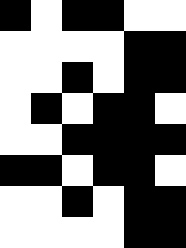[["black", "white", "black", "black", "white", "white"], ["white", "white", "white", "white", "black", "black"], ["white", "white", "black", "white", "black", "black"], ["white", "black", "white", "black", "black", "white"], ["white", "white", "black", "black", "black", "black"], ["black", "black", "white", "black", "black", "white"], ["white", "white", "black", "white", "black", "black"], ["white", "white", "white", "white", "black", "black"]]